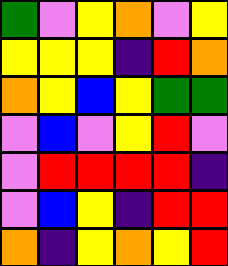[["green", "violet", "yellow", "orange", "violet", "yellow"], ["yellow", "yellow", "yellow", "indigo", "red", "orange"], ["orange", "yellow", "blue", "yellow", "green", "green"], ["violet", "blue", "violet", "yellow", "red", "violet"], ["violet", "red", "red", "red", "red", "indigo"], ["violet", "blue", "yellow", "indigo", "red", "red"], ["orange", "indigo", "yellow", "orange", "yellow", "red"]]